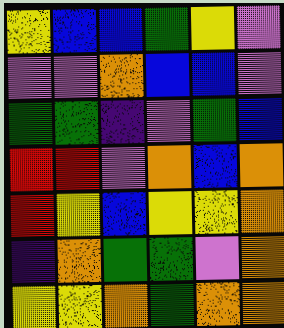[["yellow", "blue", "blue", "green", "yellow", "violet"], ["violet", "violet", "orange", "blue", "blue", "violet"], ["green", "green", "indigo", "violet", "green", "blue"], ["red", "red", "violet", "orange", "blue", "orange"], ["red", "yellow", "blue", "yellow", "yellow", "orange"], ["indigo", "orange", "green", "green", "violet", "orange"], ["yellow", "yellow", "orange", "green", "orange", "orange"]]